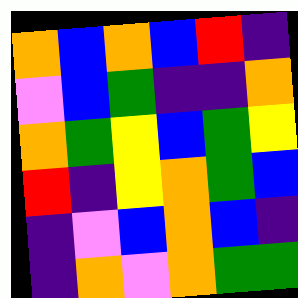[["orange", "blue", "orange", "blue", "red", "indigo"], ["violet", "blue", "green", "indigo", "indigo", "orange"], ["orange", "green", "yellow", "blue", "green", "yellow"], ["red", "indigo", "yellow", "orange", "green", "blue"], ["indigo", "violet", "blue", "orange", "blue", "indigo"], ["indigo", "orange", "violet", "orange", "green", "green"]]